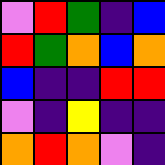[["violet", "red", "green", "indigo", "blue"], ["red", "green", "orange", "blue", "orange"], ["blue", "indigo", "indigo", "red", "red"], ["violet", "indigo", "yellow", "indigo", "indigo"], ["orange", "red", "orange", "violet", "indigo"]]